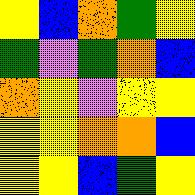[["yellow", "blue", "orange", "green", "yellow"], ["green", "violet", "green", "orange", "blue"], ["orange", "yellow", "violet", "yellow", "yellow"], ["yellow", "yellow", "orange", "orange", "blue"], ["yellow", "yellow", "blue", "green", "yellow"]]